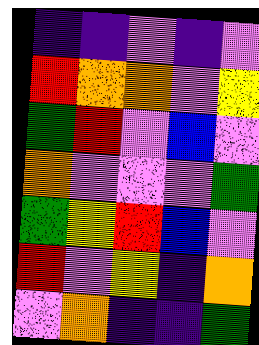[["indigo", "indigo", "violet", "indigo", "violet"], ["red", "orange", "orange", "violet", "yellow"], ["green", "red", "violet", "blue", "violet"], ["orange", "violet", "violet", "violet", "green"], ["green", "yellow", "red", "blue", "violet"], ["red", "violet", "yellow", "indigo", "orange"], ["violet", "orange", "indigo", "indigo", "green"]]